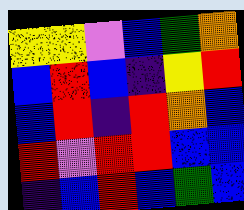[["yellow", "yellow", "violet", "blue", "green", "orange"], ["blue", "red", "blue", "indigo", "yellow", "red"], ["blue", "red", "indigo", "red", "orange", "blue"], ["red", "violet", "red", "red", "blue", "blue"], ["indigo", "blue", "red", "blue", "green", "blue"]]